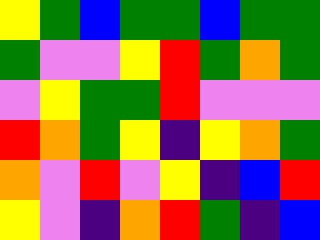[["yellow", "green", "blue", "green", "green", "blue", "green", "green"], ["green", "violet", "violet", "yellow", "red", "green", "orange", "green"], ["violet", "yellow", "green", "green", "red", "violet", "violet", "violet"], ["red", "orange", "green", "yellow", "indigo", "yellow", "orange", "green"], ["orange", "violet", "red", "violet", "yellow", "indigo", "blue", "red"], ["yellow", "violet", "indigo", "orange", "red", "green", "indigo", "blue"]]